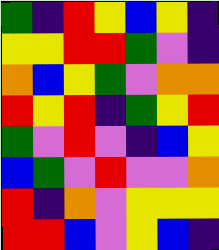[["green", "indigo", "red", "yellow", "blue", "yellow", "indigo"], ["yellow", "yellow", "red", "red", "green", "violet", "indigo"], ["orange", "blue", "yellow", "green", "violet", "orange", "orange"], ["red", "yellow", "red", "indigo", "green", "yellow", "red"], ["green", "violet", "red", "violet", "indigo", "blue", "yellow"], ["blue", "green", "violet", "red", "violet", "violet", "orange"], ["red", "indigo", "orange", "violet", "yellow", "yellow", "yellow"], ["red", "red", "blue", "violet", "yellow", "blue", "indigo"]]